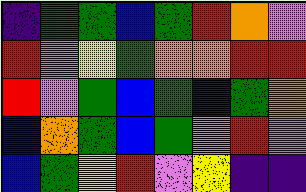[["indigo", "green", "green", "blue", "green", "red", "orange", "violet"], ["red", "violet", "yellow", "green", "orange", "orange", "red", "red"], ["red", "violet", "green", "blue", "green", "indigo", "green", "orange"], ["blue", "orange", "green", "blue", "green", "violet", "red", "violet"], ["blue", "green", "yellow", "red", "violet", "yellow", "indigo", "indigo"]]